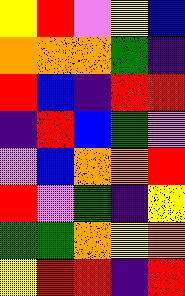[["yellow", "red", "violet", "yellow", "blue"], ["orange", "orange", "orange", "green", "indigo"], ["red", "blue", "indigo", "red", "red"], ["indigo", "red", "blue", "green", "violet"], ["violet", "blue", "orange", "orange", "red"], ["red", "violet", "green", "indigo", "yellow"], ["green", "green", "orange", "yellow", "orange"], ["yellow", "red", "red", "indigo", "red"]]